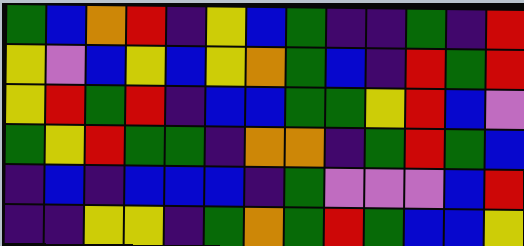[["green", "blue", "orange", "red", "indigo", "yellow", "blue", "green", "indigo", "indigo", "green", "indigo", "red"], ["yellow", "violet", "blue", "yellow", "blue", "yellow", "orange", "green", "blue", "indigo", "red", "green", "red"], ["yellow", "red", "green", "red", "indigo", "blue", "blue", "green", "green", "yellow", "red", "blue", "violet"], ["green", "yellow", "red", "green", "green", "indigo", "orange", "orange", "indigo", "green", "red", "green", "blue"], ["indigo", "blue", "indigo", "blue", "blue", "blue", "indigo", "green", "violet", "violet", "violet", "blue", "red"], ["indigo", "indigo", "yellow", "yellow", "indigo", "green", "orange", "green", "red", "green", "blue", "blue", "yellow"]]